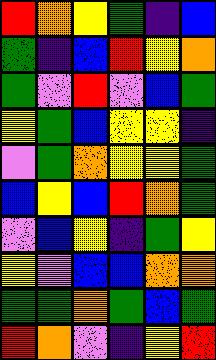[["red", "orange", "yellow", "green", "indigo", "blue"], ["green", "indigo", "blue", "red", "yellow", "orange"], ["green", "violet", "red", "violet", "blue", "green"], ["yellow", "green", "blue", "yellow", "yellow", "indigo"], ["violet", "green", "orange", "yellow", "yellow", "green"], ["blue", "yellow", "blue", "red", "orange", "green"], ["violet", "blue", "yellow", "indigo", "green", "yellow"], ["yellow", "violet", "blue", "blue", "orange", "orange"], ["green", "green", "orange", "green", "blue", "green"], ["red", "orange", "violet", "indigo", "yellow", "red"]]